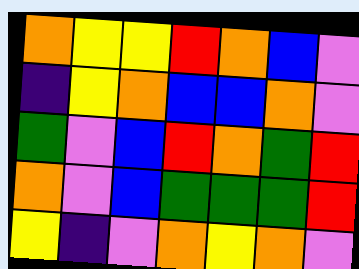[["orange", "yellow", "yellow", "red", "orange", "blue", "violet"], ["indigo", "yellow", "orange", "blue", "blue", "orange", "violet"], ["green", "violet", "blue", "red", "orange", "green", "red"], ["orange", "violet", "blue", "green", "green", "green", "red"], ["yellow", "indigo", "violet", "orange", "yellow", "orange", "violet"]]